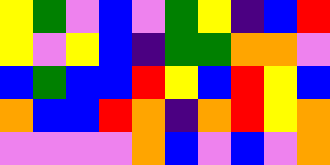[["yellow", "green", "violet", "blue", "violet", "green", "yellow", "indigo", "blue", "red"], ["yellow", "violet", "yellow", "blue", "indigo", "green", "green", "orange", "orange", "violet"], ["blue", "green", "blue", "blue", "red", "yellow", "blue", "red", "yellow", "blue"], ["orange", "blue", "blue", "red", "orange", "indigo", "orange", "red", "yellow", "orange"], ["violet", "violet", "violet", "violet", "orange", "blue", "violet", "blue", "violet", "orange"]]